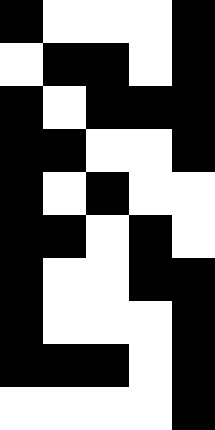[["black", "white", "white", "white", "black"], ["white", "black", "black", "white", "black"], ["black", "white", "black", "black", "black"], ["black", "black", "white", "white", "black"], ["black", "white", "black", "white", "white"], ["black", "black", "white", "black", "white"], ["black", "white", "white", "black", "black"], ["black", "white", "white", "white", "black"], ["black", "black", "black", "white", "black"], ["white", "white", "white", "white", "black"]]